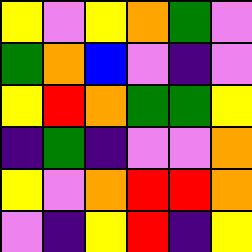[["yellow", "violet", "yellow", "orange", "green", "violet"], ["green", "orange", "blue", "violet", "indigo", "violet"], ["yellow", "red", "orange", "green", "green", "yellow"], ["indigo", "green", "indigo", "violet", "violet", "orange"], ["yellow", "violet", "orange", "red", "red", "orange"], ["violet", "indigo", "yellow", "red", "indigo", "yellow"]]